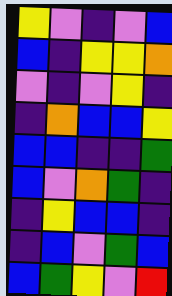[["yellow", "violet", "indigo", "violet", "blue"], ["blue", "indigo", "yellow", "yellow", "orange"], ["violet", "indigo", "violet", "yellow", "indigo"], ["indigo", "orange", "blue", "blue", "yellow"], ["blue", "blue", "indigo", "indigo", "green"], ["blue", "violet", "orange", "green", "indigo"], ["indigo", "yellow", "blue", "blue", "indigo"], ["indigo", "blue", "violet", "green", "blue"], ["blue", "green", "yellow", "violet", "red"]]